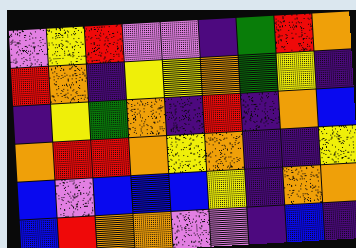[["violet", "yellow", "red", "violet", "violet", "indigo", "green", "red", "orange"], ["red", "orange", "indigo", "yellow", "yellow", "orange", "green", "yellow", "indigo"], ["indigo", "yellow", "green", "orange", "indigo", "red", "indigo", "orange", "blue"], ["orange", "red", "red", "orange", "yellow", "orange", "indigo", "indigo", "yellow"], ["blue", "violet", "blue", "blue", "blue", "yellow", "indigo", "orange", "orange"], ["blue", "red", "orange", "orange", "violet", "violet", "indigo", "blue", "indigo"]]